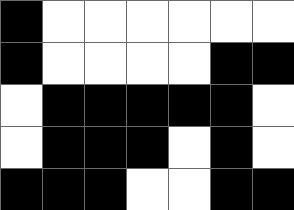[["black", "white", "white", "white", "white", "white", "white"], ["black", "white", "white", "white", "white", "black", "black"], ["white", "black", "black", "black", "black", "black", "white"], ["white", "black", "black", "black", "white", "black", "white"], ["black", "black", "black", "white", "white", "black", "black"]]